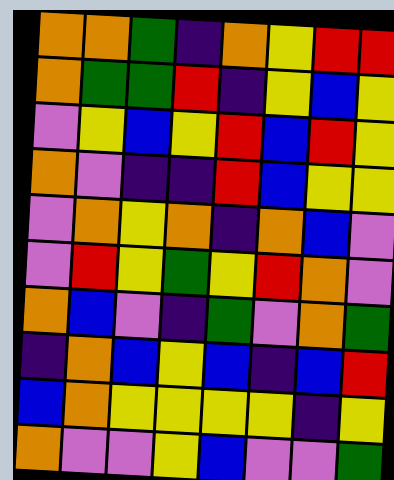[["orange", "orange", "green", "indigo", "orange", "yellow", "red", "red"], ["orange", "green", "green", "red", "indigo", "yellow", "blue", "yellow"], ["violet", "yellow", "blue", "yellow", "red", "blue", "red", "yellow"], ["orange", "violet", "indigo", "indigo", "red", "blue", "yellow", "yellow"], ["violet", "orange", "yellow", "orange", "indigo", "orange", "blue", "violet"], ["violet", "red", "yellow", "green", "yellow", "red", "orange", "violet"], ["orange", "blue", "violet", "indigo", "green", "violet", "orange", "green"], ["indigo", "orange", "blue", "yellow", "blue", "indigo", "blue", "red"], ["blue", "orange", "yellow", "yellow", "yellow", "yellow", "indigo", "yellow"], ["orange", "violet", "violet", "yellow", "blue", "violet", "violet", "green"]]